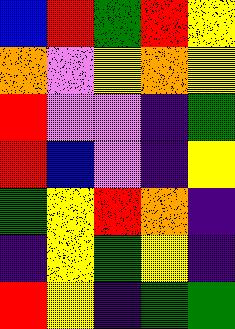[["blue", "red", "green", "red", "yellow"], ["orange", "violet", "yellow", "orange", "yellow"], ["red", "violet", "violet", "indigo", "green"], ["red", "blue", "violet", "indigo", "yellow"], ["green", "yellow", "red", "orange", "indigo"], ["indigo", "yellow", "green", "yellow", "indigo"], ["red", "yellow", "indigo", "green", "green"]]